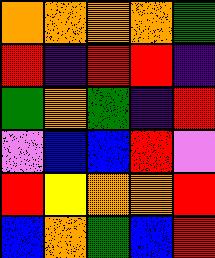[["orange", "orange", "orange", "orange", "green"], ["red", "indigo", "red", "red", "indigo"], ["green", "orange", "green", "indigo", "red"], ["violet", "blue", "blue", "red", "violet"], ["red", "yellow", "orange", "orange", "red"], ["blue", "orange", "green", "blue", "red"]]